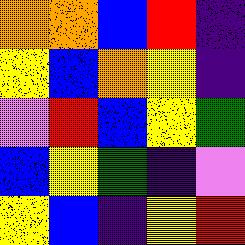[["orange", "orange", "blue", "red", "indigo"], ["yellow", "blue", "orange", "yellow", "indigo"], ["violet", "red", "blue", "yellow", "green"], ["blue", "yellow", "green", "indigo", "violet"], ["yellow", "blue", "indigo", "yellow", "red"]]